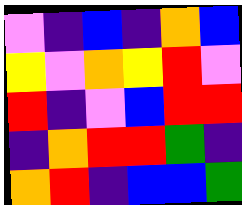[["violet", "indigo", "blue", "indigo", "orange", "blue"], ["yellow", "violet", "orange", "yellow", "red", "violet"], ["red", "indigo", "violet", "blue", "red", "red"], ["indigo", "orange", "red", "red", "green", "indigo"], ["orange", "red", "indigo", "blue", "blue", "green"]]